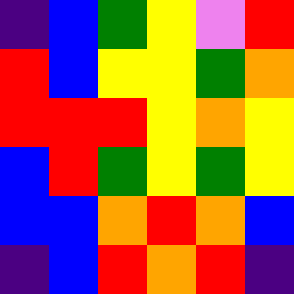[["indigo", "blue", "green", "yellow", "violet", "red"], ["red", "blue", "yellow", "yellow", "green", "orange"], ["red", "red", "red", "yellow", "orange", "yellow"], ["blue", "red", "green", "yellow", "green", "yellow"], ["blue", "blue", "orange", "red", "orange", "blue"], ["indigo", "blue", "red", "orange", "red", "indigo"]]